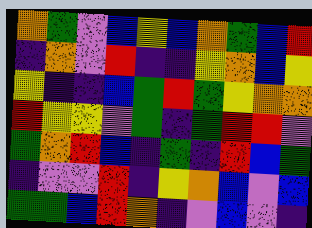[["orange", "green", "violet", "blue", "yellow", "blue", "orange", "green", "blue", "red"], ["indigo", "orange", "violet", "red", "indigo", "indigo", "yellow", "orange", "blue", "yellow"], ["yellow", "indigo", "indigo", "blue", "green", "red", "green", "yellow", "orange", "orange"], ["red", "yellow", "yellow", "violet", "green", "indigo", "green", "red", "red", "violet"], ["green", "orange", "red", "blue", "indigo", "green", "indigo", "red", "blue", "green"], ["indigo", "violet", "violet", "red", "indigo", "yellow", "orange", "blue", "violet", "blue"], ["green", "green", "blue", "red", "orange", "indigo", "violet", "blue", "violet", "indigo"]]